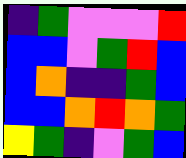[["indigo", "green", "violet", "violet", "violet", "red"], ["blue", "blue", "violet", "green", "red", "blue"], ["blue", "orange", "indigo", "indigo", "green", "blue"], ["blue", "blue", "orange", "red", "orange", "green"], ["yellow", "green", "indigo", "violet", "green", "blue"]]